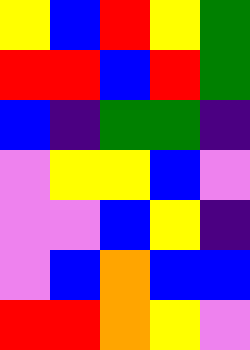[["yellow", "blue", "red", "yellow", "green"], ["red", "red", "blue", "red", "green"], ["blue", "indigo", "green", "green", "indigo"], ["violet", "yellow", "yellow", "blue", "violet"], ["violet", "violet", "blue", "yellow", "indigo"], ["violet", "blue", "orange", "blue", "blue"], ["red", "red", "orange", "yellow", "violet"]]